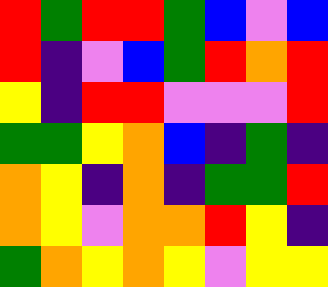[["red", "green", "red", "red", "green", "blue", "violet", "blue"], ["red", "indigo", "violet", "blue", "green", "red", "orange", "red"], ["yellow", "indigo", "red", "red", "violet", "violet", "violet", "red"], ["green", "green", "yellow", "orange", "blue", "indigo", "green", "indigo"], ["orange", "yellow", "indigo", "orange", "indigo", "green", "green", "red"], ["orange", "yellow", "violet", "orange", "orange", "red", "yellow", "indigo"], ["green", "orange", "yellow", "orange", "yellow", "violet", "yellow", "yellow"]]